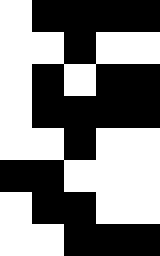[["white", "black", "black", "black", "black"], ["white", "white", "black", "white", "white"], ["white", "black", "white", "black", "black"], ["white", "black", "black", "black", "black"], ["white", "white", "black", "white", "white"], ["black", "black", "white", "white", "white"], ["white", "black", "black", "white", "white"], ["white", "white", "black", "black", "black"]]